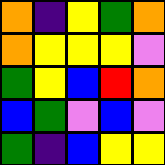[["orange", "indigo", "yellow", "green", "orange"], ["orange", "yellow", "yellow", "yellow", "violet"], ["green", "yellow", "blue", "red", "orange"], ["blue", "green", "violet", "blue", "violet"], ["green", "indigo", "blue", "yellow", "yellow"]]